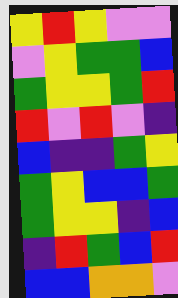[["yellow", "red", "yellow", "violet", "violet"], ["violet", "yellow", "green", "green", "blue"], ["green", "yellow", "yellow", "green", "red"], ["red", "violet", "red", "violet", "indigo"], ["blue", "indigo", "indigo", "green", "yellow"], ["green", "yellow", "blue", "blue", "green"], ["green", "yellow", "yellow", "indigo", "blue"], ["indigo", "red", "green", "blue", "red"], ["blue", "blue", "orange", "orange", "violet"]]